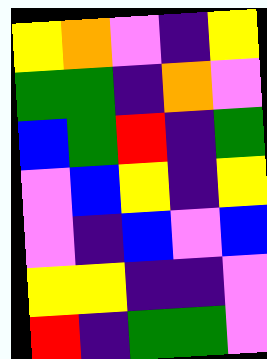[["yellow", "orange", "violet", "indigo", "yellow"], ["green", "green", "indigo", "orange", "violet"], ["blue", "green", "red", "indigo", "green"], ["violet", "blue", "yellow", "indigo", "yellow"], ["violet", "indigo", "blue", "violet", "blue"], ["yellow", "yellow", "indigo", "indigo", "violet"], ["red", "indigo", "green", "green", "violet"]]